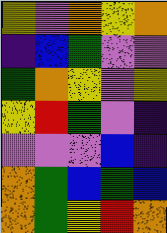[["yellow", "violet", "orange", "yellow", "orange"], ["indigo", "blue", "green", "violet", "violet"], ["green", "orange", "yellow", "violet", "yellow"], ["yellow", "red", "green", "violet", "indigo"], ["violet", "violet", "violet", "blue", "indigo"], ["orange", "green", "blue", "green", "blue"], ["orange", "green", "yellow", "red", "orange"]]